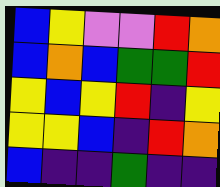[["blue", "yellow", "violet", "violet", "red", "orange"], ["blue", "orange", "blue", "green", "green", "red"], ["yellow", "blue", "yellow", "red", "indigo", "yellow"], ["yellow", "yellow", "blue", "indigo", "red", "orange"], ["blue", "indigo", "indigo", "green", "indigo", "indigo"]]